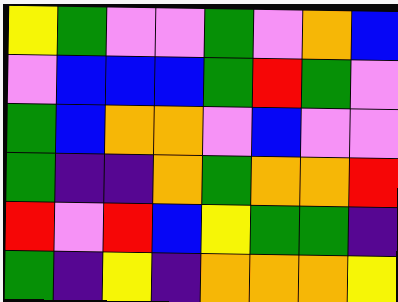[["yellow", "green", "violet", "violet", "green", "violet", "orange", "blue"], ["violet", "blue", "blue", "blue", "green", "red", "green", "violet"], ["green", "blue", "orange", "orange", "violet", "blue", "violet", "violet"], ["green", "indigo", "indigo", "orange", "green", "orange", "orange", "red"], ["red", "violet", "red", "blue", "yellow", "green", "green", "indigo"], ["green", "indigo", "yellow", "indigo", "orange", "orange", "orange", "yellow"]]